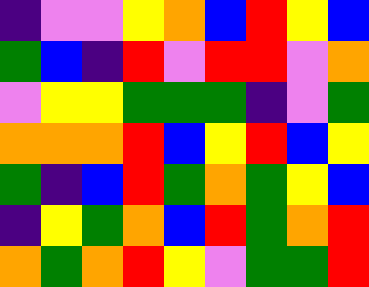[["indigo", "violet", "violet", "yellow", "orange", "blue", "red", "yellow", "blue"], ["green", "blue", "indigo", "red", "violet", "red", "red", "violet", "orange"], ["violet", "yellow", "yellow", "green", "green", "green", "indigo", "violet", "green"], ["orange", "orange", "orange", "red", "blue", "yellow", "red", "blue", "yellow"], ["green", "indigo", "blue", "red", "green", "orange", "green", "yellow", "blue"], ["indigo", "yellow", "green", "orange", "blue", "red", "green", "orange", "red"], ["orange", "green", "orange", "red", "yellow", "violet", "green", "green", "red"]]